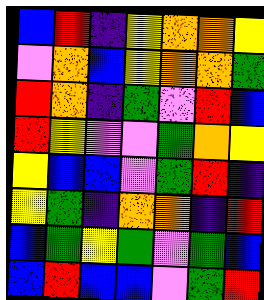[["blue", "red", "indigo", "yellow", "orange", "orange", "yellow"], ["violet", "orange", "blue", "yellow", "orange", "orange", "green"], ["red", "orange", "indigo", "green", "violet", "red", "blue"], ["red", "yellow", "violet", "violet", "green", "orange", "yellow"], ["yellow", "blue", "blue", "violet", "green", "red", "indigo"], ["yellow", "green", "indigo", "orange", "orange", "indigo", "red"], ["blue", "green", "yellow", "green", "violet", "green", "blue"], ["blue", "red", "blue", "blue", "violet", "green", "red"]]